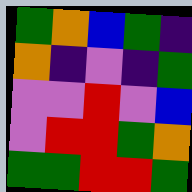[["green", "orange", "blue", "green", "indigo"], ["orange", "indigo", "violet", "indigo", "green"], ["violet", "violet", "red", "violet", "blue"], ["violet", "red", "red", "green", "orange"], ["green", "green", "red", "red", "green"]]